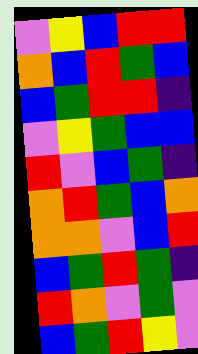[["violet", "yellow", "blue", "red", "red"], ["orange", "blue", "red", "green", "blue"], ["blue", "green", "red", "red", "indigo"], ["violet", "yellow", "green", "blue", "blue"], ["red", "violet", "blue", "green", "indigo"], ["orange", "red", "green", "blue", "orange"], ["orange", "orange", "violet", "blue", "red"], ["blue", "green", "red", "green", "indigo"], ["red", "orange", "violet", "green", "violet"], ["blue", "green", "red", "yellow", "violet"]]